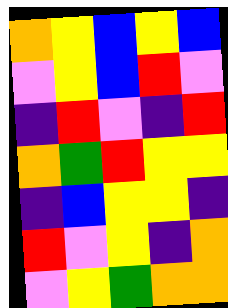[["orange", "yellow", "blue", "yellow", "blue"], ["violet", "yellow", "blue", "red", "violet"], ["indigo", "red", "violet", "indigo", "red"], ["orange", "green", "red", "yellow", "yellow"], ["indigo", "blue", "yellow", "yellow", "indigo"], ["red", "violet", "yellow", "indigo", "orange"], ["violet", "yellow", "green", "orange", "orange"]]